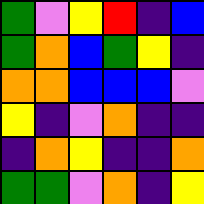[["green", "violet", "yellow", "red", "indigo", "blue"], ["green", "orange", "blue", "green", "yellow", "indigo"], ["orange", "orange", "blue", "blue", "blue", "violet"], ["yellow", "indigo", "violet", "orange", "indigo", "indigo"], ["indigo", "orange", "yellow", "indigo", "indigo", "orange"], ["green", "green", "violet", "orange", "indigo", "yellow"]]